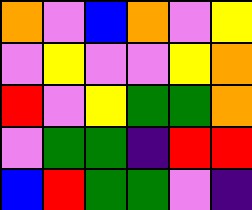[["orange", "violet", "blue", "orange", "violet", "yellow"], ["violet", "yellow", "violet", "violet", "yellow", "orange"], ["red", "violet", "yellow", "green", "green", "orange"], ["violet", "green", "green", "indigo", "red", "red"], ["blue", "red", "green", "green", "violet", "indigo"]]